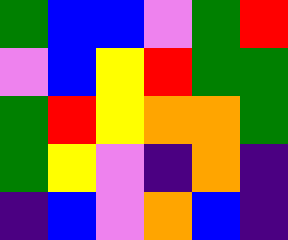[["green", "blue", "blue", "violet", "green", "red"], ["violet", "blue", "yellow", "red", "green", "green"], ["green", "red", "yellow", "orange", "orange", "green"], ["green", "yellow", "violet", "indigo", "orange", "indigo"], ["indigo", "blue", "violet", "orange", "blue", "indigo"]]